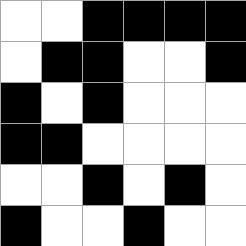[["white", "white", "black", "black", "black", "black"], ["white", "black", "black", "white", "white", "black"], ["black", "white", "black", "white", "white", "white"], ["black", "black", "white", "white", "white", "white"], ["white", "white", "black", "white", "black", "white"], ["black", "white", "white", "black", "white", "white"]]